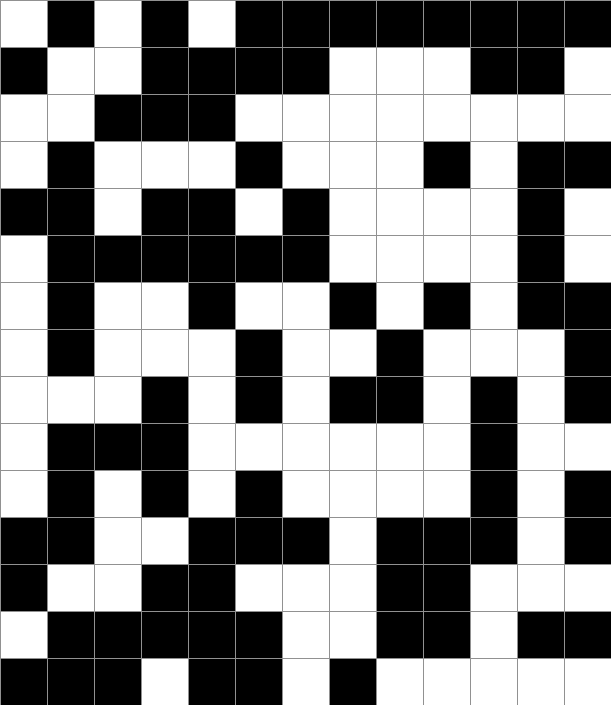[["white", "black", "white", "black", "white", "black", "black", "black", "black", "black", "black", "black", "black"], ["black", "white", "white", "black", "black", "black", "black", "white", "white", "white", "black", "black", "white"], ["white", "white", "black", "black", "black", "white", "white", "white", "white", "white", "white", "white", "white"], ["white", "black", "white", "white", "white", "black", "white", "white", "white", "black", "white", "black", "black"], ["black", "black", "white", "black", "black", "white", "black", "white", "white", "white", "white", "black", "white"], ["white", "black", "black", "black", "black", "black", "black", "white", "white", "white", "white", "black", "white"], ["white", "black", "white", "white", "black", "white", "white", "black", "white", "black", "white", "black", "black"], ["white", "black", "white", "white", "white", "black", "white", "white", "black", "white", "white", "white", "black"], ["white", "white", "white", "black", "white", "black", "white", "black", "black", "white", "black", "white", "black"], ["white", "black", "black", "black", "white", "white", "white", "white", "white", "white", "black", "white", "white"], ["white", "black", "white", "black", "white", "black", "white", "white", "white", "white", "black", "white", "black"], ["black", "black", "white", "white", "black", "black", "black", "white", "black", "black", "black", "white", "black"], ["black", "white", "white", "black", "black", "white", "white", "white", "black", "black", "white", "white", "white"], ["white", "black", "black", "black", "black", "black", "white", "white", "black", "black", "white", "black", "black"], ["black", "black", "black", "white", "black", "black", "white", "black", "white", "white", "white", "white", "white"]]